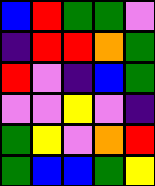[["blue", "red", "green", "green", "violet"], ["indigo", "red", "red", "orange", "green"], ["red", "violet", "indigo", "blue", "green"], ["violet", "violet", "yellow", "violet", "indigo"], ["green", "yellow", "violet", "orange", "red"], ["green", "blue", "blue", "green", "yellow"]]